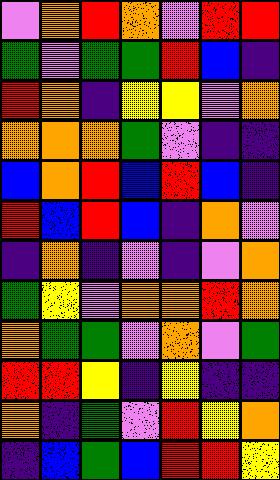[["violet", "orange", "red", "orange", "violet", "red", "red"], ["green", "violet", "green", "green", "red", "blue", "indigo"], ["red", "orange", "indigo", "yellow", "yellow", "violet", "orange"], ["orange", "orange", "orange", "green", "violet", "indigo", "indigo"], ["blue", "orange", "red", "blue", "red", "blue", "indigo"], ["red", "blue", "red", "blue", "indigo", "orange", "violet"], ["indigo", "orange", "indigo", "violet", "indigo", "violet", "orange"], ["green", "yellow", "violet", "orange", "orange", "red", "orange"], ["orange", "green", "green", "violet", "orange", "violet", "green"], ["red", "red", "yellow", "indigo", "yellow", "indigo", "indigo"], ["orange", "indigo", "green", "violet", "red", "yellow", "orange"], ["indigo", "blue", "green", "blue", "red", "red", "yellow"]]